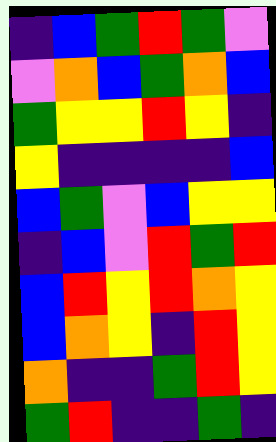[["indigo", "blue", "green", "red", "green", "violet"], ["violet", "orange", "blue", "green", "orange", "blue"], ["green", "yellow", "yellow", "red", "yellow", "indigo"], ["yellow", "indigo", "indigo", "indigo", "indigo", "blue"], ["blue", "green", "violet", "blue", "yellow", "yellow"], ["indigo", "blue", "violet", "red", "green", "red"], ["blue", "red", "yellow", "red", "orange", "yellow"], ["blue", "orange", "yellow", "indigo", "red", "yellow"], ["orange", "indigo", "indigo", "green", "red", "yellow"], ["green", "red", "indigo", "indigo", "green", "indigo"]]